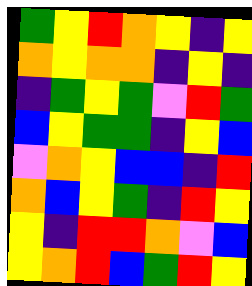[["green", "yellow", "red", "orange", "yellow", "indigo", "yellow"], ["orange", "yellow", "orange", "orange", "indigo", "yellow", "indigo"], ["indigo", "green", "yellow", "green", "violet", "red", "green"], ["blue", "yellow", "green", "green", "indigo", "yellow", "blue"], ["violet", "orange", "yellow", "blue", "blue", "indigo", "red"], ["orange", "blue", "yellow", "green", "indigo", "red", "yellow"], ["yellow", "indigo", "red", "red", "orange", "violet", "blue"], ["yellow", "orange", "red", "blue", "green", "red", "yellow"]]